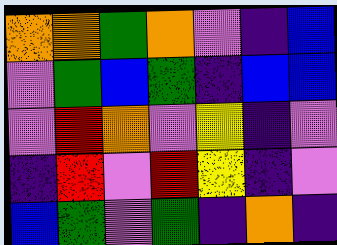[["orange", "orange", "green", "orange", "violet", "indigo", "blue"], ["violet", "green", "blue", "green", "indigo", "blue", "blue"], ["violet", "red", "orange", "violet", "yellow", "indigo", "violet"], ["indigo", "red", "violet", "red", "yellow", "indigo", "violet"], ["blue", "green", "violet", "green", "indigo", "orange", "indigo"]]